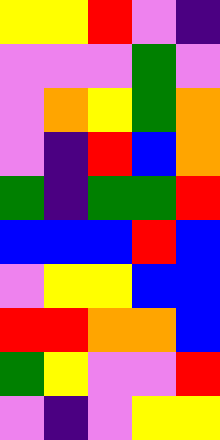[["yellow", "yellow", "red", "violet", "indigo"], ["violet", "violet", "violet", "green", "violet"], ["violet", "orange", "yellow", "green", "orange"], ["violet", "indigo", "red", "blue", "orange"], ["green", "indigo", "green", "green", "red"], ["blue", "blue", "blue", "red", "blue"], ["violet", "yellow", "yellow", "blue", "blue"], ["red", "red", "orange", "orange", "blue"], ["green", "yellow", "violet", "violet", "red"], ["violet", "indigo", "violet", "yellow", "yellow"]]